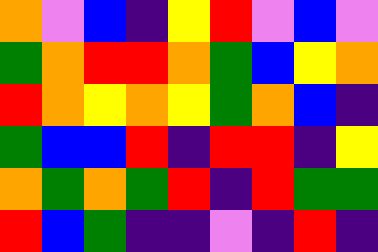[["orange", "violet", "blue", "indigo", "yellow", "red", "violet", "blue", "violet"], ["green", "orange", "red", "red", "orange", "green", "blue", "yellow", "orange"], ["red", "orange", "yellow", "orange", "yellow", "green", "orange", "blue", "indigo"], ["green", "blue", "blue", "red", "indigo", "red", "red", "indigo", "yellow"], ["orange", "green", "orange", "green", "red", "indigo", "red", "green", "green"], ["red", "blue", "green", "indigo", "indigo", "violet", "indigo", "red", "indigo"]]